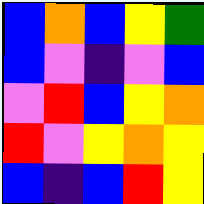[["blue", "orange", "blue", "yellow", "green"], ["blue", "violet", "indigo", "violet", "blue"], ["violet", "red", "blue", "yellow", "orange"], ["red", "violet", "yellow", "orange", "yellow"], ["blue", "indigo", "blue", "red", "yellow"]]